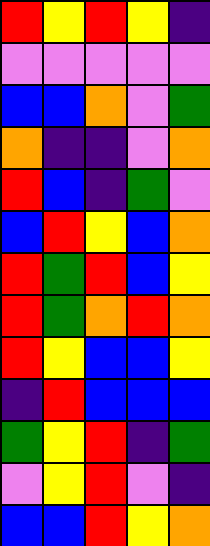[["red", "yellow", "red", "yellow", "indigo"], ["violet", "violet", "violet", "violet", "violet"], ["blue", "blue", "orange", "violet", "green"], ["orange", "indigo", "indigo", "violet", "orange"], ["red", "blue", "indigo", "green", "violet"], ["blue", "red", "yellow", "blue", "orange"], ["red", "green", "red", "blue", "yellow"], ["red", "green", "orange", "red", "orange"], ["red", "yellow", "blue", "blue", "yellow"], ["indigo", "red", "blue", "blue", "blue"], ["green", "yellow", "red", "indigo", "green"], ["violet", "yellow", "red", "violet", "indigo"], ["blue", "blue", "red", "yellow", "orange"]]